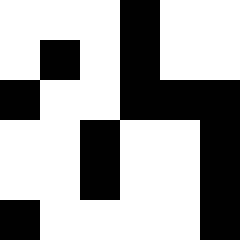[["white", "white", "white", "black", "white", "white"], ["white", "black", "white", "black", "white", "white"], ["black", "white", "white", "black", "black", "black"], ["white", "white", "black", "white", "white", "black"], ["white", "white", "black", "white", "white", "black"], ["black", "white", "white", "white", "white", "black"]]